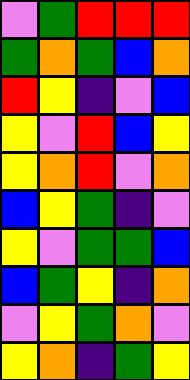[["violet", "green", "red", "red", "red"], ["green", "orange", "green", "blue", "orange"], ["red", "yellow", "indigo", "violet", "blue"], ["yellow", "violet", "red", "blue", "yellow"], ["yellow", "orange", "red", "violet", "orange"], ["blue", "yellow", "green", "indigo", "violet"], ["yellow", "violet", "green", "green", "blue"], ["blue", "green", "yellow", "indigo", "orange"], ["violet", "yellow", "green", "orange", "violet"], ["yellow", "orange", "indigo", "green", "yellow"]]